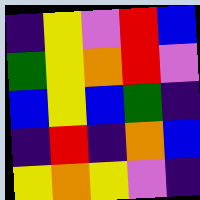[["indigo", "yellow", "violet", "red", "blue"], ["green", "yellow", "orange", "red", "violet"], ["blue", "yellow", "blue", "green", "indigo"], ["indigo", "red", "indigo", "orange", "blue"], ["yellow", "orange", "yellow", "violet", "indigo"]]